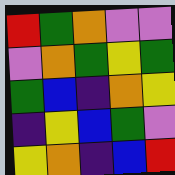[["red", "green", "orange", "violet", "violet"], ["violet", "orange", "green", "yellow", "green"], ["green", "blue", "indigo", "orange", "yellow"], ["indigo", "yellow", "blue", "green", "violet"], ["yellow", "orange", "indigo", "blue", "red"]]